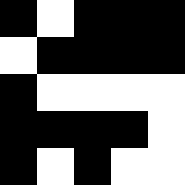[["black", "white", "black", "black", "black"], ["white", "black", "black", "black", "black"], ["black", "white", "white", "white", "white"], ["black", "black", "black", "black", "white"], ["black", "white", "black", "white", "white"]]